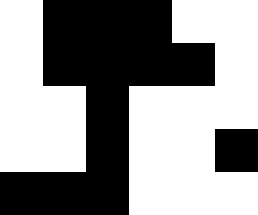[["white", "black", "black", "black", "white", "white"], ["white", "black", "black", "black", "black", "white"], ["white", "white", "black", "white", "white", "white"], ["white", "white", "black", "white", "white", "black"], ["black", "black", "black", "white", "white", "white"]]